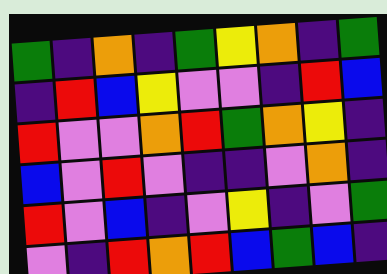[["green", "indigo", "orange", "indigo", "green", "yellow", "orange", "indigo", "green"], ["indigo", "red", "blue", "yellow", "violet", "violet", "indigo", "red", "blue"], ["red", "violet", "violet", "orange", "red", "green", "orange", "yellow", "indigo"], ["blue", "violet", "red", "violet", "indigo", "indigo", "violet", "orange", "indigo"], ["red", "violet", "blue", "indigo", "violet", "yellow", "indigo", "violet", "green"], ["violet", "indigo", "red", "orange", "red", "blue", "green", "blue", "indigo"]]